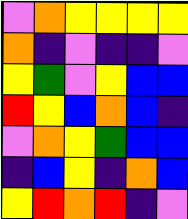[["violet", "orange", "yellow", "yellow", "yellow", "yellow"], ["orange", "indigo", "violet", "indigo", "indigo", "violet"], ["yellow", "green", "violet", "yellow", "blue", "blue"], ["red", "yellow", "blue", "orange", "blue", "indigo"], ["violet", "orange", "yellow", "green", "blue", "blue"], ["indigo", "blue", "yellow", "indigo", "orange", "blue"], ["yellow", "red", "orange", "red", "indigo", "violet"]]